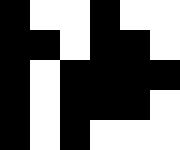[["black", "white", "white", "black", "white", "white"], ["black", "black", "white", "black", "black", "white"], ["black", "white", "black", "black", "black", "black"], ["black", "white", "black", "black", "black", "white"], ["black", "white", "black", "white", "white", "white"]]